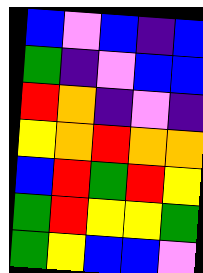[["blue", "violet", "blue", "indigo", "blue"], ["green", "indigo", "violet", "blue", "blue"], ["red", "orange", "indigo", "violet", "indigo"], ["yellow", "orange", "red", "orange", "orange"], ["blue", "red", "green", "red", "yellow"], ["green", "red", "yellow", "yellow", "green"], ["green", "yellow", "blue", "blue", "violet"]]